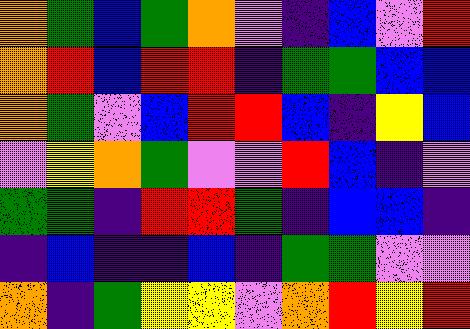[["orange", "green", "blue", "green", "orange", "violet", "indigo", "blue", "violet", "red"], ["orange", "red", "blue", "red", "red", "indigo", "green", "green", "blue", "blue"], ["orange", "green", "violet", "blue", "red", "red", "blue", "indigo", "yellow", "blue"], ["violet", "yellow", "orange", "green", "violet", "violet", "red", "blue", "indigo", "violet"], ["green", "green", "indigo", "red", "red", "green", "indigo", "blue", "blue", "indigo"], ["indigo", "blue", "indigo", "indigo", "blue", "indigo", "green", "green", "violet", "violet"], ["orange", "indigo", "green", "yellow", "yellow", "violet", "orange", "red", "yellow", "red"]]